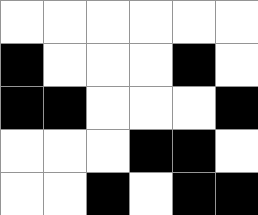[["white", "white", "white", "white", "white", "white"], ["black", "white", "white", "white", "black", "white"], ["black", "black", "white", "white", "white", "black"], ["white", "white", "white", "black", "black", "white"], ["white", "white", "black", "white", "black", "black"]]